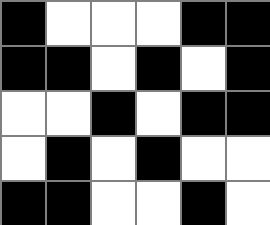[["black", "white", "white", "white", "black", "black"], ["black", "black", "white", "black", "white", "black"], ["white", "white", "black", "white", "black", "black"], ["white", "black", "white", "black", "white", "white"], ["black", "black", "white", "white", "black", "white"]]